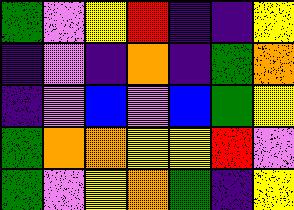[["green", "violet", "yellow", "red", "indigo", "indigo", "yellow"], ["indigo", "violet", "indigo", "orange", "indigo", "green", "orange"], ["indigo", "violet", "blue", "violet", "blue", "green", "yellow"], ["green", "orange", "orange", "yellow", "yellow", "red", "violet"], ["green", "violet", "yellow", "orange", "green", "indigo", "yellow"]]